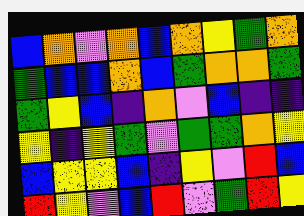[["blue", "orange", "violet", "orange", "blue", "orange", "yellow", "green", "orange"], ["green", "blue", "blue", "orange", "blue", "green", "orange", "orange", "green"], ["green", "yellow", "blue", "indigo", "orange", "violet", "blue", "indigo", "indigo"], ["yellow", "indigo", "yellow", "green", "violet", "green", "green", "orange", "yellow"], ["blue", "yellow", "yellow", "blue", "indigo", "yellow", "violet", "red", "blue"], ["red", "yellow", "violet", "blue", "red", "violet", "green", "red", "yellow"]]